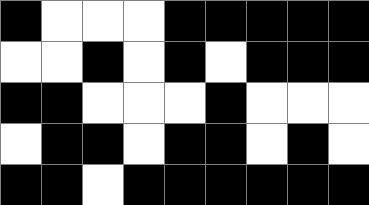[["black", "white", "white", "white", "black", "black", "black", "black", "black"], ["white", "white", "black", "white", "black", "white", "black", "black", "black"], ["black", "black", "white", "white", "white", "black", "white", "white", "white"], ["white", "black", "black", "white", "black", "black", "white", "black", "white"], ["black", "black", "white", "black", "black", "black", "black", "black", "black"]]